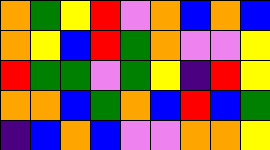[["orange", "green", "yellow", "red", "violet", "orange", "blue", "orange", "blue"], ["orange", "yellow", "blue", "red", "green", "orange", "violet", "violet", "yellow"], ["red", "green", "green", "violet", "green", "yellow", "indigo", "red", "yellow"], ["orange", "orange", "blue", "green", "orange", "blue", "red", "blue", "green"], ["indigo", "blue", "orange", "blue", "violet", "violet", "orange", "orange", "yellow"]]